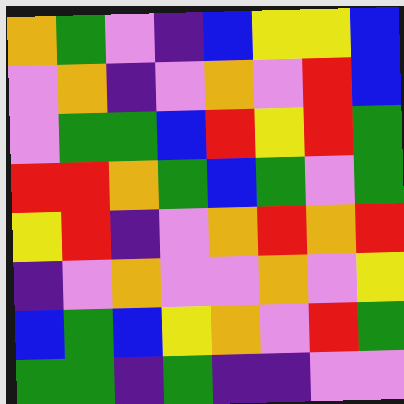[["orange", "green", "violet", "indigo", "blue", "yellow", "yellow", "blue"], ["violet", "orange", "indigo", "violet", "orange", "violet", "red", "blue"], ["violet", "green", "green", "blue", "red", "yellow", "red", "green"], ["red", "red", "orange", "green", "blue", "green", "violet", "green"], ["yellow", "red", "indigo", "violet", "orange", "red", "orange", "red"], ["indigo", "violet", "orange", "violet", "violet", "orange", "violet", "yellow"], ["blue", "green", "blue", "yellow", "orange", "violet", "red", "green"], ["green", "green", "indigo", "green", "indigo", "indigo", "violet", "violet"]]